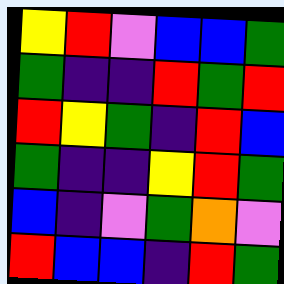[["yellow", "red", "violet", "blue", "blue", "green"], ["green", "indigo", "indigo", "red", "green", "red"], ["red", "yellow", "green", "indigo", "red", "blue"], ["green", "indigo", "indigo", "yellow", "red", "green"], ["blue", "indigo", "violet", "green", "orange", "violet"], ["red", "blue", "blue", "indigo", "red", "green"]]